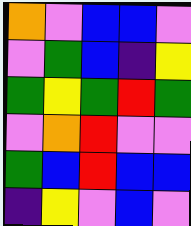[["orange", "violet", "blue", "blue", "violet"], ["violet", "green", "blue", "indigo", "yellow"], ["green", "yellow", "green", "red", "green"], ["violet", "orange", "red", "violet", "violet"], ["green", "blue", "red", "blue", "blue"], ["indigo", "yellow", "violet", "blue", "violet"]]